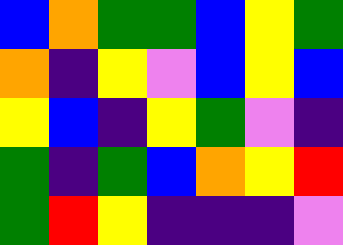[["blue", "orange", "green", "green", "blue", "yellow", "green"], ["orange", "indigo", "yellow", "violet", "blue", "yellow", "blue"], ["yellow", "blue", "indigo", "yellow", "green", "violet", "indigo"], ["green", "indigo", "green", "blue", "orange", "yellow", "red"], ["green", "red", "yellow", "indigo", "indigo", "indigo", "violet"]]